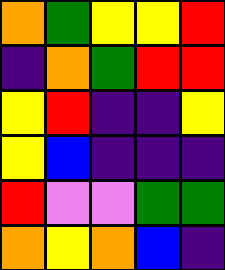[["orange", "green", "yellow", "yellow", "red"], ["indigo", "orange", "green", "red", "red"], ["yellow", "red", "indigo", "indigo", "yellow"], ["yellow", "blue", "indigo", "indigo", "indigo"], ["red", "violet", "violet", "green", "green"], ["orange", "yellow", "orange", "blue", "indigo"]]